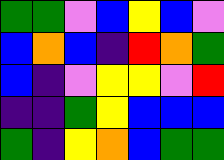[["green", "green", "violet", "blue", "yellow", "blue", "violet"], ["blue", "orange", "blue", "indigo", "red", "orange", "green"], ["blue", "indigo", "violet", "yellow", "yellow", "violet", "red"], ["indigo", "indigo", "green", "yellow", "blue", "blue", "blue"], ["green", "indigo", "yellow", "orange", "blue", "green", "green"]]